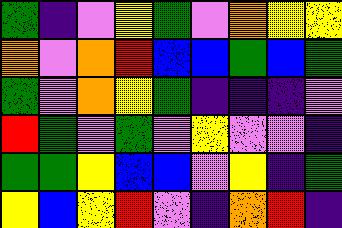[["green", "indigo", "violet", "yellow", "green", "violet", "orange", "yellow", "yellow"], ["orange", "violet", "orange", "red", "blue", "blue", "green", "blue", "green"], ["green", "violet", "orange", "yellow", "green", "indigo", "indigo", "indigo", "violet"], ["red", "green", "violet", "green", "violet", "yellow", "violet", "violet", "indigo"], ["green", "green", "yellow", "blue", "blue", "violet", "yellow", "indigo", "green"], ["yellow", "blue", "yellow", "red", "violet", "indigo", "orange", "red", "indigo"]]